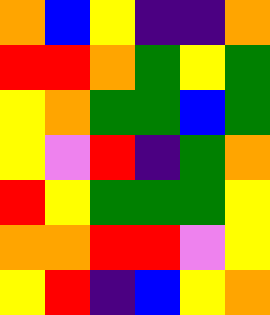[["orange", "blue", "yellow", "indigo", "indigo", "orange"], ["red", "red", "orange", "green", "yellow", "green"], ["yellow", "orange", "green", "green", "blue", "green"], ["yellow", "violet", "red", "indigo", "green", "orange"], ["red", "yellow", "green", "green", "green", "yellow"], ["orange", "orange", "red", "red", "violet", "yellow"], ["yellow", "red", "indigo", "blue", "yellow", "orange"]]